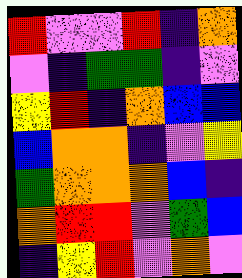[["red", "violet", "violet", "red", "indigo", "orange"], ["violet", "indigo", "green", "green", "indigo", "violet"], ["yellow", "red", "indigo", "orange", "blue", "blue"], ["blue", "orange", "orange", "indigo", "violet", "yellow"], ["green", "orange", "orange", "orange", "blue", "indigo"], ["orange", "red", "red", "violet", "green", "blue"], ["indigo", "yellow", "red", "violet", "orange", "violet"]]